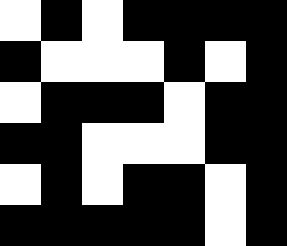[["white", "black", "white", "black", "black", "black", "black"], ["black", "white", "white", "white", "black", "white", "black"], ["white", "black", "black", "black", "white", "black", "black"], ["black", "black", "white", "white", "white", "black", "black"], ["white", "black", "white", "black", "black", "white", "black"], ["black", "black", "black", "black", "black", "white", "black"]]